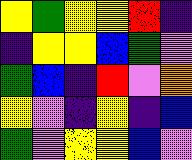[["yellow", "green", "yellow", "yellow", "red", "indigo"], ["indigo", "yellow", "yellow", "blue", "green", "violet"], ["green", "blue", "indigo", "red", "violet", "orange"], ["yellow", "violet", "indigo", "yellow", "indigo", "blue"], ["green", "violet", "yellow", "yellow", "blue", "violet"]]